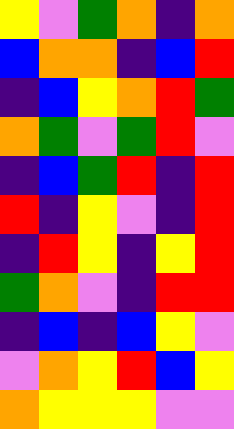[["yellow", "violet", "green", "orange", "indigo", "orange"], ["blue", "orange", "orange", "indigo", "blue", "red"], ["indigo", "blue", "yellow", "orange", "red", "green"], ["orange", "green", "violet", "green", "red", "violet"], ["indigo", "blue", "green", "red", "indigo", "red"], ["red", "indigo", "yellow", "violet", "indigo", "red"], ["indigo", "red", "yellow", "indigo", "yellow", "red"], ["green", "orange", "violet", "indigo", "red", "red"], ["indigo", "blue", "indigo", "blue", "yellow", "violet"], ["violet", "orange", "yellow", "red", "blue", "yellow"], ["orange", "yellow", "yellow", "yellow", "violet", "violet"]]